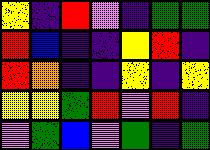[["yellow", "indigo", "red", "violet", "indigo", "green", "green"], ["red", "blue", "indigo", "indigo", "yellow", "red", "indigo"], ["red", "orange", "indigo", "indigo", "yellow", "indigo", "yellow"], ["yellow", "yellow", "green", "red", "violet", "red", "indigo"], ["violet", "green", "blue", "violet", "green", "indigo", "green"]]